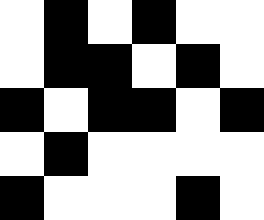[["white", "black", "white", "black", "white", "white"], ["white", "black", "black", "white", "black", "white"], ["black", "white", "black", "black", "white", "black"], ["white", "black", "white", "white", "white", "white"], ["black", "white", "white", "white", "black", "white"]]